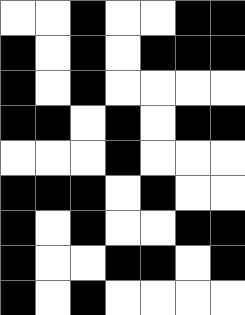[["white", "white", "black", "white", "white", "black", "black"], ["black", "white", "black", "white", "black", "black", "black"], ["black", "white", "black", "white", "white", "white", "white"], ["black", "black", "white", "black", "white", "black", "black"], ["white", "white", "white", "black", "white", "white", "white"], ["black", "black", "black", "white", "black", "white", "white"], ["black", "white", "black", "white", "white", "black", "black"], ["black", "white", "white", "black", "black", "white", "black"], ["black", "white", "black", "white", "white", "white", "white"]]